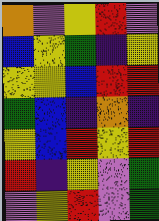[["orange", "violet", "yellow", "red", "violet"], ["blue", "yellow", "green", "indigo", "yellow"], ["yellow", "yellow", "blue", "red", "red"], ["green", "blue", "indigo", "orange", "indigo"], ["yellow", "blue", "red", "yellow", "red"], ["red", "indigo", "yellow", "violet", "green"], ["violet", "yellow", "red", "violet", "green"]]